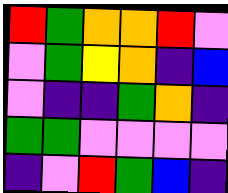[["red", "green", "orange", "orange", "red", "violet"], ["violet", "green", "yellow", "orange", "indigo", "blue"], ["violet", "indigo", "indigo", "green", "orange", "indigo"], ["green", "green", "violet", "violet", "violet", "violet"], ["indigo", "violet", "red", "green", "blue", "indigo"]]